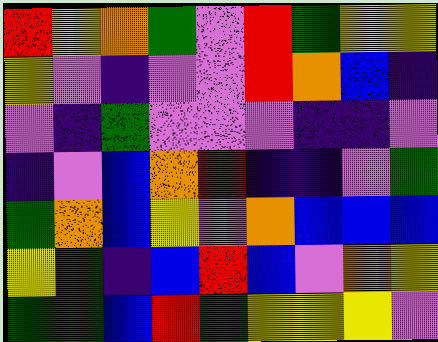[["red", "yellow", "orange", "green", "violet", "red", "green", "yellow", "yellow"], ["yellow", "violet", "indigo", "violet", "violet", "red", "orange", "blue", "indigo"], ["violet", "indigo", "green", "violet", "violet", "violet", "indigo", "indigo", "violet"], ["indigo", "violet", "blue", "orange", "red", "indigo", "indigo", "violet", "green"], ["green", "orange", "blue", "yellow", "violet", "orange", "blue", "blue", "blue"], ["yellow", "green", "indigo", "blue", "red", "blue", "violet", "orange", "yellow"], ["green", "green", "blue", "red", "green", "yellow", "yellow", "yellow", "violet"]]